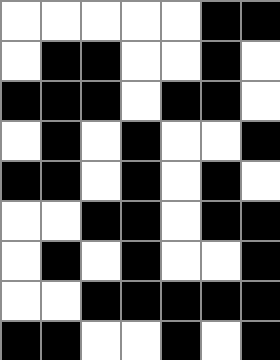[["white", "white", "white", "white", "white", "black", "black"], ["white", "black", "black", "white", "white", "black", "white"], ["black", "black", "black", "white", "black", "black", "white"], ["white", "black", "white", "black", "white", "white", "black"], ["black", "black", "white", "black", "white", "black", "white"], ["white", "white", "black", "black", "white", "black", "black"], ["white", "black", "white", "black", "white", "white", "black"], ["white", "white", "black", "black", "black", "black", "black"], ["black", "black", "white", "white", "black", "white", "black"]]